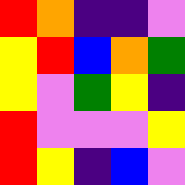[["red", "orange", "indigo", "indigo", "violet"], ["yellow", "red", "blue", "orange", "green"], ["yellow", "violet", "green", "yellow", "indigo"], ["red", "violet", "violet", "violet", "yellow"], ["red", "yellow", "indigo", "blue", "violet"]]